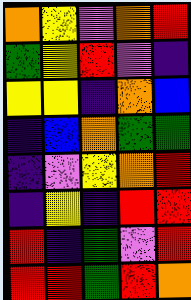[["orange", "yellow", "violet", "orange", "red"], ["green", "yellow", "red", "violet", "indigo"], ["yellow", "yellow", "indigo", "orange", "blue"], ["indigo", "blue", "orange", "green", "green"], ["indigo", "violet", "yellow", "orange", "red"], ["indigo", "yellow", "indigo", "red", "red"], ["red", "indigo", "green", "violet", "red"], ["red", "red", "green", "red", "orange"]]